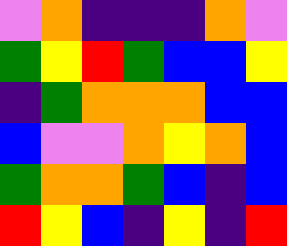[["violet", "orange", "indigo", "indigo", "indigo", "orange", "violet"], ["green", "yellow", "red", "green", "blue", "blue", "yellow"], ["indigo", "green", "orange", "orange", "orange", "blue", "blue"], ["blue", "violet", "violet", "orange", "yellow", "orange", "blue"], ["green", "orange", "orange", "green", "blue", "indigo", "blue"], ["red", "yellow", "blue", "indigo", "yellow", "indigo", "red"]]